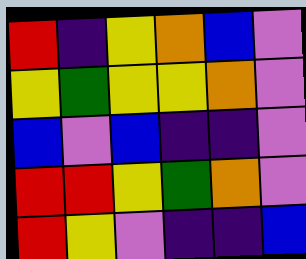[["red", "indigo", "yellow", "orange", "blue", "violet"], ["yellow", "green", "yellow", "yellow", "orange", "violet"], ["blue", "violet", "blue", "indigo", "indigo", "violet"], ["red", "red", "yellow", "green", "orange", "violet"], ["red", "yellow", "violet", "indigo", "indigo", "blue"]]